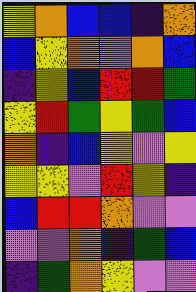[["yellow", "orange", "blue", "blue", "indigo", "orange"], ["blue", "yellow", "orange", "violet", "orange", "blue"], ["indigo", "yellow", "blue", "red", "red", "green"], ["yellow", "red", "green", "yellow", "green", "blue"], ["orange", "indigo", "blue", "yellow", "violet", "yellow"], ["yellow", "yellow", "violet", "red", "yellow", "indigo"], ["blue", "red", "red", "orange", "violet", "violet"], ["violet", "violet", "orange", "indigo", "green", "blue"], ["indigo", "green", "orange", "yellow", "violet", "violet"]]